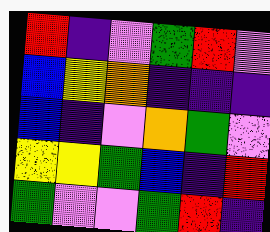[["red", "indigo", "violet", "green", "red", "violet"], ["blue", "yellow", "orange", "indigo", "indigo", "indigo"], ["blue", "indigo", "violet", "orange", "green", "violet"], ["yellow", "yellow", "green", "blue", "indigo", "red"], ["green", "violet", "violet", "green", "red", "indigo"]]